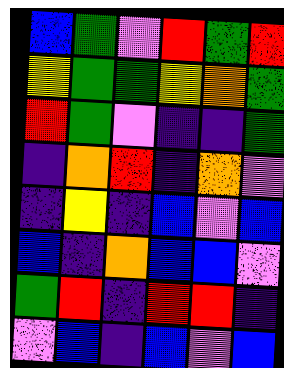[["blue", "green", "violet", "red", "green", "red"], ["yellow", "green", "green", "yellow", "orange", "green"], ["red", "green", "violet", "indigo", "indigo", "green"], ["indigo", "orange", "red", "indigo", "orange", "violet"], ["indigo", "yellow", "indigo", "blue", "violet", "blue"], ["blue", "indigo", "orange", "blue", "blue", "violet"], ["green", "red", "indigo", "red", "red", "indigo"], ["violet", "blue", "indigo", "blue", "violet", "blue"]]